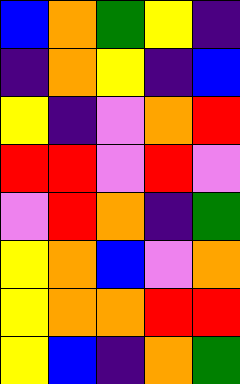[["blue", "orange", "green", "yellow", "indigo"], ["indigo", "orange", "yellow", "indigo", "blue"], ["yellow", "indigo", "violet", "orange", "red"], ["red", "red", "violet", "red", "violet"], ["violet", "red", "orange", "indigo", "green"], ["yellow", "orange", "blue", "violet", "orange"], ["yellow", "orange", "orange", "red", "red"], ["yellow", "blue", "indigo", "orange", "green"]]